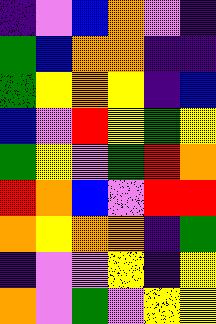[["indigo", "violet", "blue", "orange", "violet", "indigo"], ["green", "blue", "orange", "orange", "indigo", "indigo"], ["green", "yellow", "orange", "yellow", "indigo", "blue"], ["blue", "violet", "red", "yellow", "green", "yellow"], ["green", "yellow", "violet", "green", "red", "orange"], ["red", "orange", "blue", "violet", "red", "red"], ["orange", "yellow", "orange", "orange", "indigo", "green"], ["indigo", "violet", "violet", "yellow", "indigo", "yellow"], ["orange", "violet", "green", "violet", "yellow", "yellow"]]